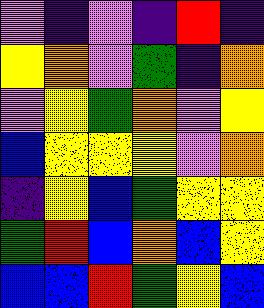[["violet", "indigo", "violet", "indigo", "red", "indigo"], ["yellow", "orange", "violet", "green", "indigo", "orange"], ["violet", "yellow", "green", "orange", "violet", "yellow"], ["blue", "yellow", "yellow", "yellow", "violet", "orange"], ["indigo", "yellow", "blue", "green", "yellow", "yellow"], ["green", "red", "blue", "orange", "blue", "yellow"], ["blue", "blue", "red", "green", "yellow", "blue"]]